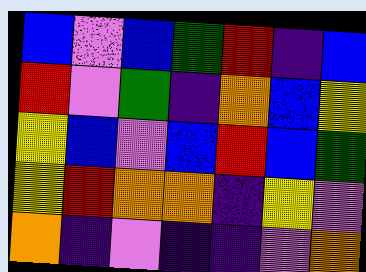[["blue", "violet", "blue", "green", "red", "indigo", "blue"], ["red", "violet", "green", "indigo", "orange", "blue", "yellow"], ["yellow", "blue", "violet", "blue", "red", "blue", "green"], ["yellow", "red", "orange", "orange", "indigo", "yellow", "violet"], ["orange", "indigo", "violet", "indigo", "indigo", "violet", "orange"]]